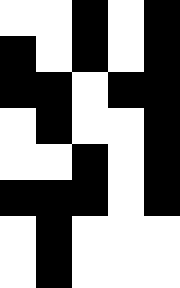[["white", "white", "black", "white", "black"], ["black", "white", "black", "white", "black"], ["black", "black", "white", "black", "black"], ["white", "black", "white", "white", "black"], ["white", "white", "black", "white", "black"], ["black", "black", "black", "white", "black"], ["white", "black", "white", "white", "white"], ["white", "black", "white", "white", "white"]]